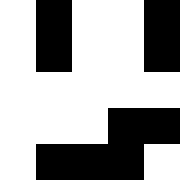[["white", "black", "white", "white", "black"], ["white", "black", "white", "white", "black"], ["white", "white", "white", "white", "white"], ["white", "white", "white", "black", "black"], ["white", "black", "black", "black", "white"]]